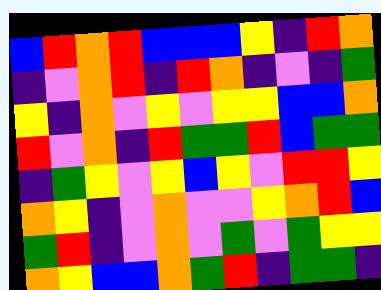[["blue", "red", "orange", "red", "blue", "blue", "blue", "yellow", "indigo", "red", "orange"], ["indigo", "violet", "orange", "red", "indigo", "red", "orange", "indigo", "violet", "indigo", "green"], ["yellow", "indigo", "orange", "violet", "yellow", "violet", "yellow", "yellow", "blue", "blue", "orange"], ["red", "violet", "orange", "indigo", "red", "green", "green", "red", "blue", "green", "green"], ["indigo", "green", "yellow", "violet", "yellow", "blue", "yellow", "violet", "red", "red", "yellow"], ["orange", "yellow", "indigo", "violet", "orange", "violet", "violet", "yellow", "orange", "red", "blue"], ["green", "red", "indigo", "violet", "orange", "violet", "green", "violet", "green", "yellow", "yellow"], ["orange", "yellow", "blue", "blue", "orange", "green", "red", "indigo", "green", "green", "indigo"]]